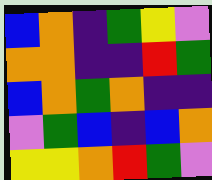[["blue", "orange", "indigo", "green", "yellow", "violet"], ["orange", "orange", "indigo", "indigo", "red", "green"], ["blue", "orange", "green", "orange", "indigo", "indigo"], ["violet", "green", "blue", "indigo", "blue", "orange"], ["yellow", "yellow", "orange", "red", "green", "violet"]]